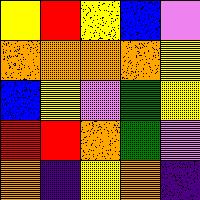[["yellow", "red", "yellow", "blue", "violet"], ["orange", "orange", "orange", "orange", "yellow"], ["blue", "yellow", "violet", "green", "yellow"], ["red", "red", "orange", "green", "violet"], ["orange", "indigo", "yellow", "orange", "indigo"]]